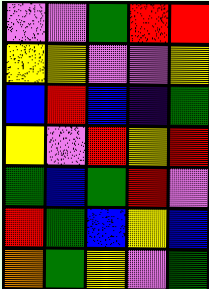[["violet", "violet", "green", "red", "red"], ["yellow", "yellow", "violet", "violet", "yellow"], ["blue", "red", "blue", "indigo", "green"], ["yellow", "violet", "red", "yellow", "red"], ["green", "blue", "green", "red", "violet"], ["red", "green", "blue", "yellow", "blue"], ["orange", "green", "yellow", "violet", "green"]]